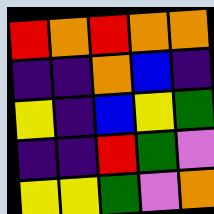[["red", "orange", "red", "orange", "orange"], ["indigo", "indigo", "orange", "blue", "indigo"], ["yellow", "indigo", "blue", "yellow", "green"], ["indigo", "indigo", "red", "green", "violet"], ["yellow", "yellow", "green", "violet", "orange"]]